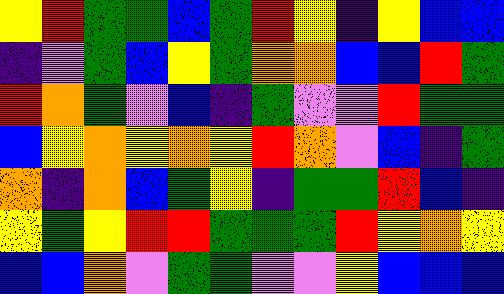[["yellow", "red", "green", "green", "blue", "green", "red", "yellow", "indigo", "yellow", "blue", "blue"], ["indigo", "violet", "green", "blue", "yellow", "green", "orange", "orange", "blue", "blue", "red", "green"], ["red", "orange", "green", "violet", "blue", "indigo", "green", "violet", "violet", "red", "green", "green"], ["blue", "yellow", "orange", "yellow", "orange", "yellow", "red", "orange", "violet", "blue", "indigo", "green"], ["orange", "indigo", "orange", "blue", "green", "yellow", "indigo", "green", "green", "red", "blue", "indigo"], ["yellow", "green", "yellow", "red", "red", "green", "green", "green", "red", "yellow", "orange", "yellow"], ["blue", "blue", "orange", "violet", "green", "green", "violet", "violet", "yellow", "blue", "blue", "blue"]]